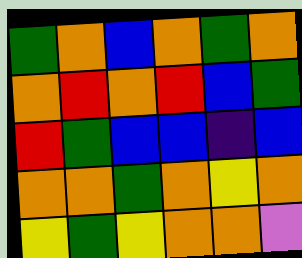[["green", "orange", "blue", "orange", "green", "orange"], ["orange", "red", "orange", "red", "blue", "green"], ["red", "green", "blue", "blue", "indigo", "blue"], ["orange", "orange", "green", "orange", "yellow", "orange"], ["yellow", "green", "yellow", "orange", "orange", "violet"]]